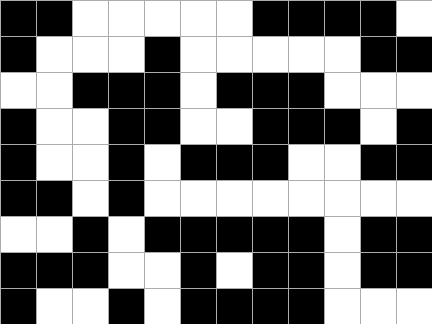[["black", "black", "white", "white", "white", "white", "white", "black", "black", "black", "black", "white"], ["black", "white", "white", "white", "black", "white", "white", "white", "white", "white", "black", "black"], ["white", "white", "black", "black", "black", "white", "black", "black", "black", "white", "white", "white"], ["black", "white", "white", "black", "black", "white", "white", "black", "black", "black", "white", "black"], ["black", "white", "white", "black", "white", "black", "black", "black", "white", "white", "black", "black"], ["black", "black", "white", "black", "white", "white", "white", "white", "white", "white", "white", "white"], ["white", "white", "black", "white", "black", "black", "black", "black", "black", "white", "black", "black"], ["black", "black", "black", "white", "white", "black", "white", "black", "black", "white", "black", "black"], ["black", "white", "white", "black", "white", "black", "black", "black", "black", "white", "white", "white"]]